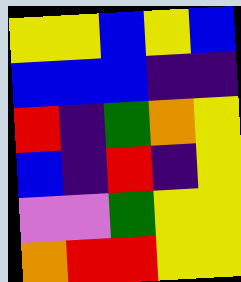[["yellow", "yellow", "blue", "yellow", "blue"], ["blue", "blue", "blue", "indigo", "indigo"], ["red", "indigo", "green", "orange", "yellow"], ["blue", "indigo", "red", "indigo", "yellow"], ["violet", "violet", "green", "yellow", "yellow"], ["orange", "red", "red", "yellow", "yellow"]]